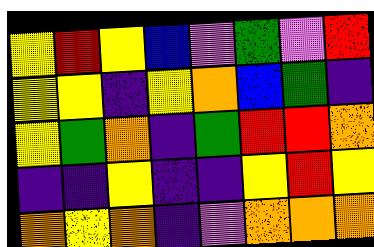[["yellow", "red", "yellow", "blue", "violet", "green", "violet", "red"], ["yellow", "yellow", "indigo", "yellow", "orange", "blue", "green", "indigo"], ["yellow", "green", "orange", "indigo", "green", "red", "red", "orange"], ["indigo", "indigo", "yellow", "indigo", "indigo", "yellow", "red", "yellow"], ["orange", "yellow", "orange", "indigo", "violet", "orange", "orange", "orange"]]